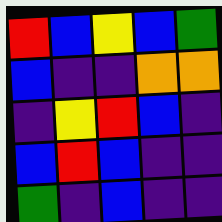[["red", "blue", "yellow", "blue", "green"], ["blue", "indigo", "indigo", "orange", "orange"], ["indigo", "yellow", "red", "blue", "indigo"], ["blue", "red", "blue", "indigo", "indigo"], ["green", "indigo", "blue", "indigo", "indigo"]]